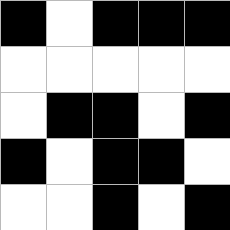[["black", "white", "black", "black", "black"], ["white", "white", "white", "white", "white"], ["white", "black", "black", "white", "black"], ["black", "white", "black", "black", "white"], ["white", "white", "black", "white", "black"]]